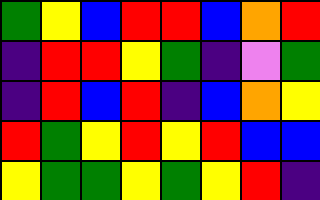[["green", "yellow", "blue", "red", "red", "blue", "orange", "red"], ["indigo", "red", "red", "yellow", "green", "indigo", "violet", "green"], ["indigo", "red", "blue", "red", "indigo", "blue", "orange", "yellow"], ["red", "green", "yellow", "red", "yellow", "red", "blue", "blue"], ["yellow", "green", "green", "yellow", "green", "yellow", "red", "indigo"]]